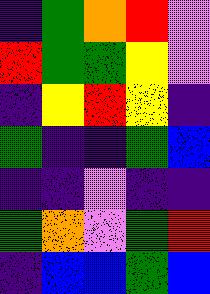[["indigo", "green", "orange", "red", "violet"], ["red", "green", "green", "yellow", "violet"], ["indigo", "yellow", "red", "yellow", "indigo"], ["green", "indigo", "indigo", "green", "blue"], ["indigo", "indigo", "violet", "indigo", "indigo"], ["green", "orange", "violet", "green", "red"], ["indigo", "blue", "blue", "green", "blue"]]